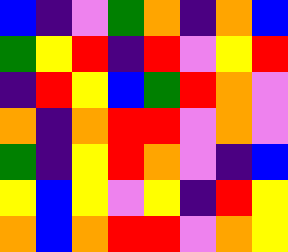[["blue", "indigo", "violet", "green", "orange", "indigo", "orange", "blue"], ["green", "yellow", "red", "indigo", "red", "violet", "yellow", "red"], ["indigo", "red", "yellow", "blue", "green", "red", "orange", "violet"], ["orange", "indigo", "orange", "red", "red", "violet", "orange", "violet"], ["green", "indigo", "yellow", "red", "orange", "violet", "indigo", "blue"], ["yellow", "blue", "yellow", "violet", "yellow", "indigo", "red", "yellow"], ["orange", "blue", "orange", "red", "red", "violet", "orange", "yellow"]]